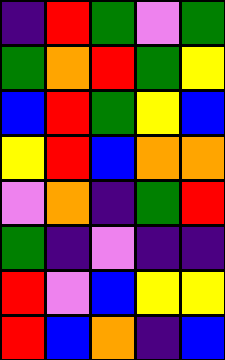[["indigo", "red", "green", "violet", "green"], ["green", "orange", "red", "green", "yellow"], ["blue", "red", "green", "yellow", "blue"], ["yellow", "red", "blue", "orange", "orange"], ["violet", "orange", "indigo", "green", "red"], ["green", "indigo", "violet", "indigo", "indigo"], ["red", "violet", "blue", "yellow", "yellow"], ["red", "blue", "orange", "indigo", "blue"]]